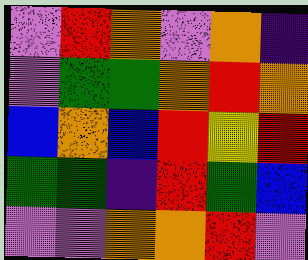[["violet", "red", "orange", "violet", "orange", "indigo"], ["violet", "green", "green", "orange", "red", "orange"], ["blue", "orange", "blue", "red", "yellow", "red"], ["green", "green", "indigo", "red", "green", "blue"], ["violet", "violet", "orange", "orange", "red", "violet"]]